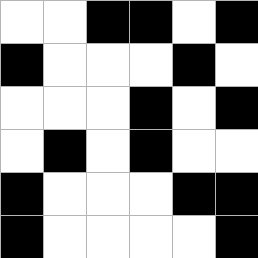[["white", "white", "black", "black", "white", "black"], ["black", "white", "white", "white", "black", "white"], ["white", "white", "white", "black", "white", "black"], ["white", "black", "white", "black", "white", "white"], ["black", "white", "white", "white", "black", "black"], ["black", "white", "white", "white", "white", "black"]]